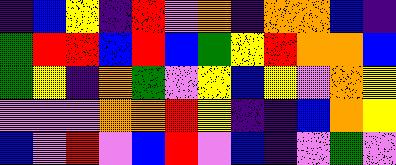[["indigo", "blue", "yellow", "indigo", "red", "violet", "orange", "indigo", "orange", "orange", "blue", "indigo"], ["green", "red", "red", "blue", "red", "blue", "green", "yellow", "red", "orange", "orange", "blue"], ["green", "yellow", "indigo", "orange", "green", "violet", "yellow", "blue", "yellow", "violet", "orange", "yellow"], ["violet", "violet", "violet", "orange", "orange", "red", "yellow", "indigo", "indigo", "blue", "orange", "yellow"], ["blue", "violet", "red", "violet", "blue", "red", "violet", "blue", "indigo", "violet", "green", "violet"]]